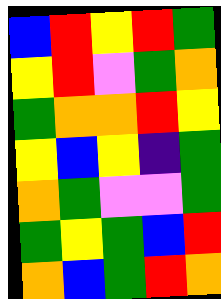[["blue", "red", "yellow", "red", "green"], ["yellow", "red", "violet", "green", "orange"], ["green", "orange", "orange", "red", "yellow"], ["yellow", "blue", "yellow", "indigo", "green"], ["orange", "green", "violet", "violet", "green"], ["green", "yellow", "green", "blue", "red"], ["orange", "blue", "green", "red", "orange"]]